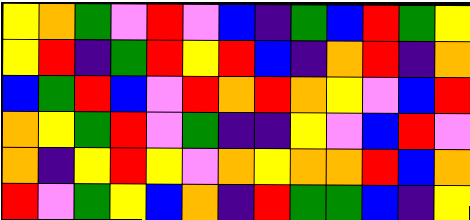[["yellow", "orange", "green", "violet", "red", "violet", "blue", "indigo", "green", "blue", "red", "green", "yellow"], ["yellow", "red", "indigo", "green", "red", "yellow", "red", "blue", "indigo", "orange", "red", "indigo", "orange"], ["blue", "green", "red", "blue", "violet", "red", "orange", "red", "orange", "yellow", "violet", "blue", "red"], ["orange", "yellow", "green", "red", "violet", "green", "indigo", "indigo", "yellow", "violet", "blue", "red", "violet"], ["orange", "indigo", "yellow", "red", "yellow", "violet", "orange", "yellow", "orange", "orange", "red", "blue", "orange"], ["red", "violet", "green", "yellow", "blue", "orange", "indigo", "red", "green", "green", "blue", "indigo", "yellow"]]